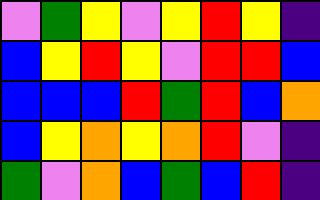[["violet", "green", "yellow", "violet", "yellow", "red", "yellow", "indigo"], ["blue", "yellow", "red", "yellow", "violet", "red", "red", "blue"], ["blue", "blue", "blue", "red", "green", "red", "blue", "orange"], ["blue", "yellow", "orange", "yellow", "orange", "red", "violet", "indigo"], ["green", "violet", "orange", "blue", "green", "blue", "red", "indigo"]]